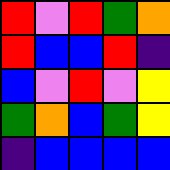[["red", "violet", "red", "green", "orange"], ["red", "blue", "blue", "red", "indigo"], ["blue", "violet", "red", "violet", "yellow"], ["green", "orange", "blue", "green", "yellow"], ["indigo", "blue", "blue", "blue", "blue"]]